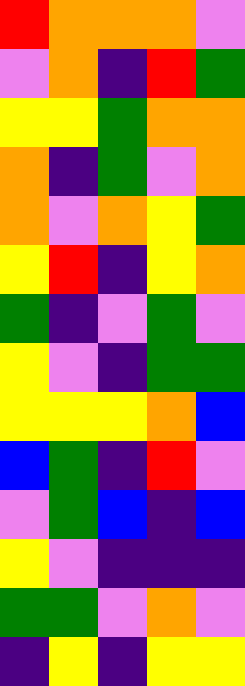[["red", "orange", "orange", "orange", "violet"], ["violet", "orange", "indigo", "red", "green"], ["yellow", "yellow", "green", "orange", "orange"], ["orange", "indigo", "green", "violet", "orange"], ["orange", "violet", "orange", "yellow", "green"], ["yellow", "red", "indigo", "yellow", "orange"], ["green", "indigo", "violet", "green", "violet"], ["yellow", "violet", "indigo", "green", "green"], ["yellow", "yellow", "yellow", "orange", "blue"], ["blue", "green", "indigo", "red", "violet"], ["violet", "green", "blue", "indigo", "blue"], ["yellow", "violet", "indigo", "indigo", "indigo"], ["green", "green", "violet", "orange", "violet"], ["indigo", "yellow", "indigo", "yellow", "yellow"]]